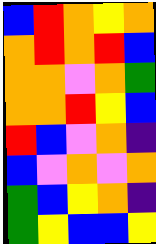[["blue", "red", "orange", "yellow", "orange"], ["orange", "red", "orange", "red", "blue"], ["orange", "orange", "violet", "orange", "green"], ["orange", "orange", "red", "yellow", "blue"], ["red", "blue", "violet", "orange", "indigo"], ["blue", "violet", "orange", "violet", "orange"], ["green", "blue", "yellow", "orange", "indigo"], ["green", "yellow", "blue", "blue", "yellow"]]